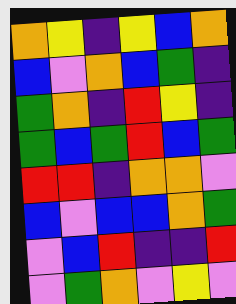[["orange", "yellow", "indigo", "yellow", "blue", "orange"], ["blue", "violet", "orange", "blue", "green", "indigo"], ["green", "orange", "indigo", "red", "yellow", "indigo"], ["green", "blue", "green", "red", "blue", "green"], ["red", "red", "indigo", "orange", "orange", "violet"], ["blue", "violet", "blue", "blue", "orange", "green"], ["violet", "blue", "red", "indigo", "indigo", "red"], ["violet", "green", "orange", "violet", "yellow", "violet"]]